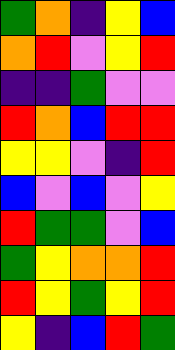[["green", "orange", "indigo", "yellow", "blue"], ["orange", "red", "violet", "yellow", "red"], ["indigo", "indigo", "green", "violet", "violet"], ["red", "orange", "blue", "red", "red"], ["yellow", "yellow", "violet", "indigo", "red"], ["blue", "violet", "blue", "violet", "yellow"], ["red", "green", "green", "violet", "blue"], ["green", "yellow", "orange", "orange", "red"], ["red", "yellow", "green", "yellow", "red"], ["yellow", "indigo", "blue", "red", "green"]]